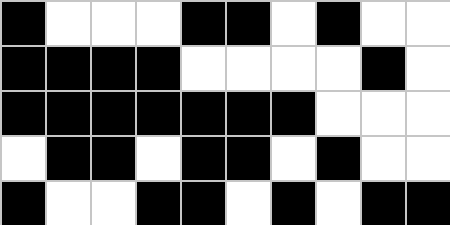[["black", "white", "white", "white", "black", "black", "white", "black", "white", "white"], ["black", "black", "black", "black", "white", "white", "white", "white", "black", "white"], ["black", "black", "black", "black", "black", "black", "black", "white", "white", "white"], ["white", "black", "black", "white", "black", "black", "white", "black", "white", "white"], ["black", "white", "white", "black", "black", "white", "black", "white", "black", "black"]]